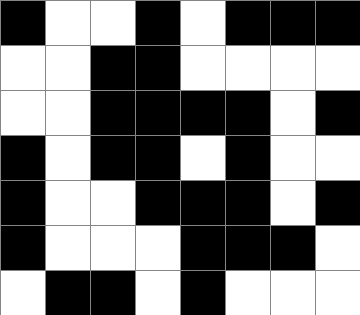[["black", "white", "white", "black", "white", "black", "black", "black"], ["white", "white", "black", "black", "white", "white", "white", "white"], ["white", "white", "black", "black", "black", "black", "white", "black"], ["black", "white", "black", "black", "white", "black", "white", "white"], ["black", "white", "white", "black", "black", "black", "white", "black"], ["black", "white", "white", "white", "black", "black", "black", "white"], ["white", "black", "black", "white", "black", "white", "white", "white"]]